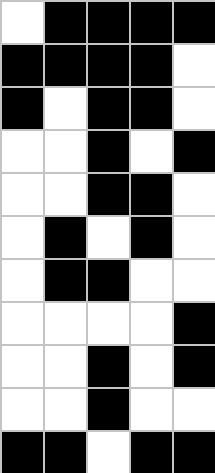[["white", "black", "black", "black", "black"], ["black", "black", "black", "black", "white"], ["black", "white", "black", "black", "white"], ["white", "white", "black", "white", "black"], ["white", "white", "black", "black", "white"], ["white", "black", "white", "black", "white"], ["white", "black", "black", "white", "white"], ["white", "white", "white", "white", "black"], ["white", "white", "black", "white", "black"], ["white", "white", "black", "white", "white"], ["black", "black", "white", "black", "black"]]